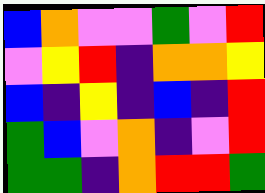[["blue", "orange", "violet", "violet", "green", "violet", "red"], ["violet", "yellow", "red", "indigo", "orange", "orange", "yellow"], ["blue", "indigo", "yellow", "indigo", "blue", "indigo", "red"], ["green", "blue", "violet", "orange", "indigo", "violet", "red"], ["green", "green", "indigo", "orange", "red", "red", "green"]]